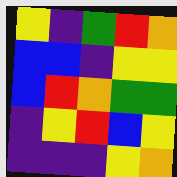[["yellow", "indigo", "green", "red", "orange"], ["blue", "blue", "indigo", "yellow", "yellow"], ["blue", "red", "orange", "green", "green"], ["indigo", "yellow", "red", "blue", "yellow"], ["indigo", "indigo", "indigo", "yellow", "orange"]]